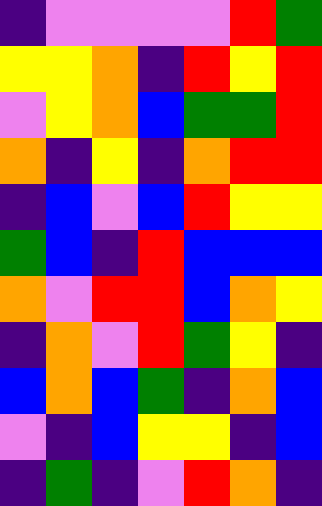[["indigo", "violet", "violet", "violet", "violet", "red", "green"], ["yellow", "yellow", "orange", "indigo", "red", "yellow", "red"], ["violet", "yellow", "orange", "blue", "green", "green", "red"], ["orange", "indigo", "yellow", "indigo", "orange", "red", "red"], ["indigo", "blue", "violet", "blue", "red", "yellow", "yellow"], ["green", "blue", "indigo", "red", "blue", "blue", "blue"], ["orange", "violet", "red", "red", "blue", "orange", "yellow"], ["indigo", "orange", "violet", "red", "green", "yellow", "indigo"], ["blue", "orange", "blue", "green", "indigo", "orange", "blue"], ["violet", "indigo", "blue", "yellow", "yellow", "indigo", "blue"], ["indigo", "green", "indigo", "violet", "red", "orange", "indigo"]]